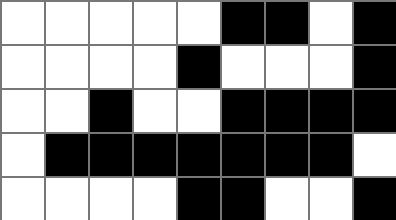[["white", "white", "white", "white", "white", "black", "black", "white", "black"], ["white", "white", "white", "white", "black", "white", "white", "white", "black"], ["white", "white", "black", "white", "white", "black", "black", "black", "black"], ["white", "black", "black", "black", "black", "black", "black", "black", "white"], ["white", "white", "white", "white", "black", "black", "white", "white", "black"]]